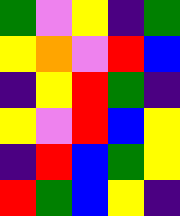[["green", "violet", "yellow", "indigo", "green"], ["yellow", "orange", "violet", "red", "blue"], ["indigo", "yellow", "red", "green", "indigo"], ["yellow", "violet", "red", "blue", "yellow"], ["indigo", "red", "blue", "green", "yellow"], ["red", "green", "blue", "yellow", "indigo"]]